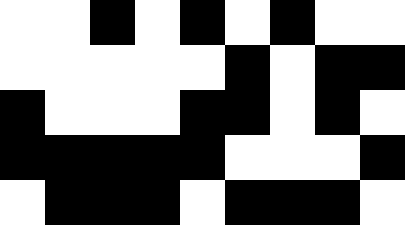[["white", "white", "black", "white", "black", "white", "black", "white", "white"], ["white", "white", "white", "white", "white", "black", "white", "black", "black"], ["black", "white", "white", "white", "black", "black", "white", "black", "white"], ["black", "black", "black", "black", "black", "white", "white", "white", "black"], ["white", "black", "black", "black", "white", "black", "black", "black", "white"]]